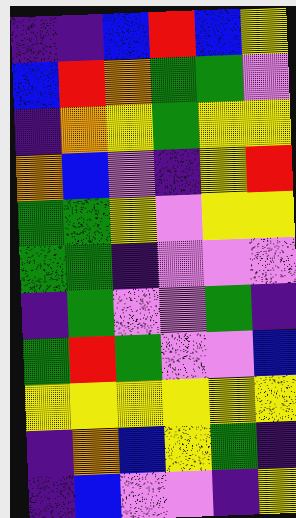[["indigo", "indigo", "blue", "red", "blue", "yellow"], ["blue", "red", "orange", "green", "green", "violet"], ["indigo", "orange", "yellow", "green", "yellow", "yellow"], ["orange", "blue", "violet", "indigo", "yellow", "red"], ["green", "green", "yellow", "violet", "yellow", "yellow"], ["green", "green", "indigo", "violet", "violet", "violet"], ["indigo", "green", "violet", "violet", "green", "indigo"], ["green", "red", "green", "violet", "violet", "blue"], ["yellow", "yellow", "yellow", "yellow", "yellow", "yellow"], ["indigo", "orange", "blue", "yellow", "green", "indigo"], ["indigo", "blue", "violet", "violet", "indigo", "yellow"]]